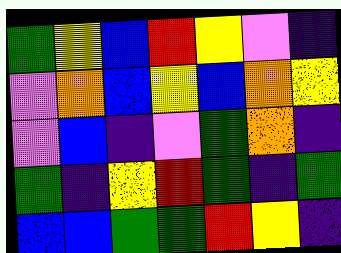[["green", "yellow", "blue", "red", "yellow", "violet", "indigo"], ["violet", "orange", "blue", "yellow", "blue", "orange", "yellow"], ["violet", "blue", "indigo", "violet", "green", "orange", "indigo"], ["green", "indigo", "yellow", "red", "green", "indigo", "green"], ["blue", "blue", "green", "green", "red", "yellow", "indigo"]]